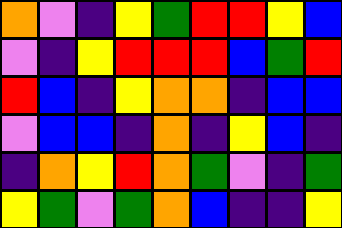[["orange", "violet", "indigo", "yellow", "green", "red", "red", "yellow", "blue"], ["violet", "indigo", "yellow", "red", "red", "red", "blue", "green", "red"], ["red", "blue", "indigo", "yellow", "orange", "orange", "indigo", "blue", "blue"], ["violet", "blue", "blue", "indigo", "orange", "indigo", "yellow", "blue", "indigo"], ["indigo", "orange", "yellow", "red", "orange", "green", "violet", "indigo", "green"], ["yellow", "green", "violet", "green", "orange", "blue", "indigo", "indigo", "yellow"]]